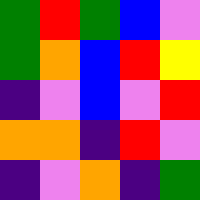[["green", "red", "green", "blue", "violet"], ["green", "orange", "blue", "red", "yellow"], ["indigo", "violet", "blue", "violet", "red"], ["orange", "orange", "indigo", "red", "violet"], ["indigo", "violet", "orange", "indigo", "green"]]